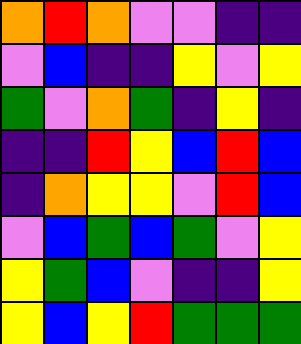[["orange", "red", "orange", "violet", "violet", "indigo", "indigo"], ["violet", "blue", "indigo", "indigo", "yellow", "violet", "yellow"], ["green", "violet", "orange", "green", "indigo", "yellow", "indigo"], ["indigo", "indigo", "red", "yellow", "blue", "red", "blue"], ["indigo", "orange", "yellow", "yellow", "violet", "red", "blue"], ["violet", "blue", "green", "blue", "green", "violet", "yellow"], ["yellow", "green", "blue", "violet", "indigo", "indigo", "yellow"], ["yellow", "blue", "yellow", "red", "green", "green", "green"]]